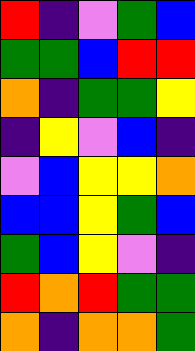[["red", "indigo", "violet", "green", "blue"], ["green", "green", "blue", "red", "red"], ["orange", "indigo", "green", "green", "yellow"], ["indigo", "yellow", "violet", "blue", "indigo"], ["violet", "blue", "yellow", "yellow", "orange"], ["blue", "blue", "yellow", "green", "blue"], ["green", "blue", "yellow", "violet", "indigo"], ["red", "orange", "red", "green", "green"], ["orange", "indigo", "orange", "orange", "green"]]